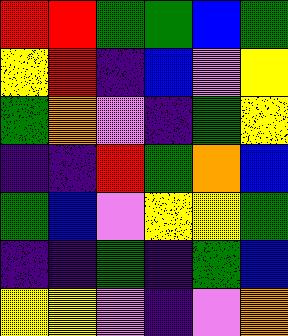[["red", "red", "green", "green", "blue", "green"], ["yellow", "red", "indigo", "blue", "violet", "yellow"], ["green", "orange", "violet", "indigo", "green", "yellow"], ["indigo", "indigo", "red", "green", "orange", "blue"], ["green", "blue", "violet", "yellow", "yellow", "green"], ["indigo", "indigo", "green", "indigo", "green", "blue"], ["yellow", "yellow", "violet", "indigo", "violet", "orange"]]